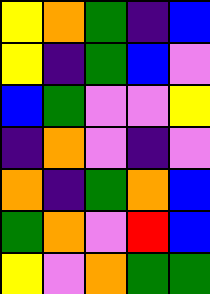[["yellow", "orange", "green", "indigo", "blue"], ["yellow", "indigo", "green", "blue", "violet"], ["blue", "green", "violet", "violet", "yellow"], ["indigo", "orange", "violet", "indigo", "violet"], ["orange", "indigo", "green", "orange", "blue"], ["green", "orange", "violet", "red", "blue"], ["yellow", "violet", "orange", "green", "green"]]